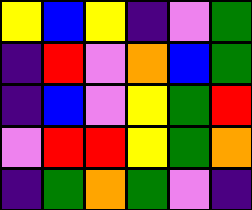[["yellow", "blue", "yellow", "indigo", "violet", "green"], ["indigo", "red", "violet", "orange", "blue", "green"], ["indigo", "blue", "violet", "yellow", "green", "red"], ["violet", "red", "red", "yellow", "green", "orange"], ["indigo", "green", "orange", "green", "violet", "indigo"]]